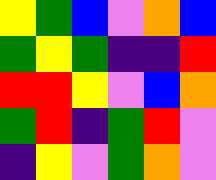[["yellow", "green", "blue", "violet", "orange", "blue"], ["green", "yellow", "green", "indigo", "indigo", "red"], ["red", "red", "yellow", "violet", "blue", "orange"], ["green", "red", "indigo", "green", "red", "violet"], ["indigo", "yellow", "violet", "green", "orange", "violet"]]